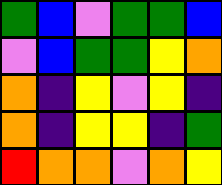[["green", "blue", "violet", "green", "green", "blue"], ["violet", "blue", "green", "green", "yellow", "orange"], ["orange", "indigo", "yellow", "violet", "yellow", "indigo"], ["orange", "indigo", "yellow", "yellow", "indigo", "green"], ["red", "orange", "orange", "violet", "orange", "yellow"]]